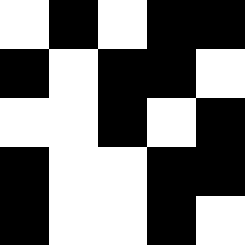[["white", "black", "white", "black", "black"], ["black", "white", "black", "black", "white"], ["white", "white", "black", "white", "black"], ["black", "white", "white", "black", "black"], ["black", "white", "white", "black", "white"]]